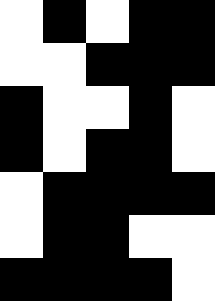[["white", "black", "white", "black", "black"], ["white", "white", "black", "black", "black"], ["black", "white", "white", "black", "white"], ["black", "white", "black", "black", "white"], ["white", "black", "black", "black", "black"], ["white", "black", "black", "white", "white"], ["black", "black", "black", "black", "white"]]